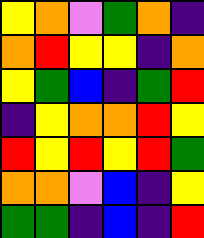[["yellow", "orange", "violet", "green", "orange", "indigo"], ["orange", "red", "yellow", "yellow", "indigo", "orange"], ["yellow", "green", "blue", "indigo", "green", "red"], ["indigo", "yellow", "orange", "orange", "red", "yellow"], ["red", "yellow", "red", "yellow", "red", "green"], ["orange", "orange", "violet", "blue", "indigo", "yellow"], ["green", "green", "indigo", "blue", "indigo", "red"]]